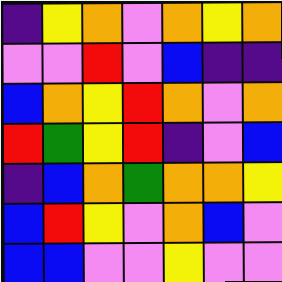[["indigo", "yellow", "orange", "violet", "orange", "yellow", "orange"], ["violet", "violet", "red", "violet", "blue", "indigo", "indigo"], ["blue", "orange", "yellow", "red", "orange", "violet", "orange"], ["red", "green", "yellow", "red", "indigo", "violet", "blue"], ["indigo", "blue", "orange", "green", "orange", "orange", "yellow"], ["blue", "red", "yellow", "violet", "orange", "blue", "violet"], ["blue", "blue", "violet", "violet", "yellow", "violet", "violet"]]